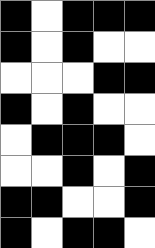[["black", "white", "black", "black", "black"], ["black", "white", "black", "white", "white"], ["white", "white", "white", "black", "black"], ["black", "white", "black", "white", "white"], ["white", "black", "black", "black", "white"], ["white", "white", "black", "white", "black"], ["black", "black", "white", "white", "black"], ["black", "white", "black", "black", "white"]]